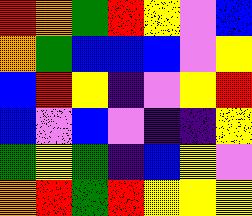[["red", "orange", "green", "red", "yellow", "violet", "blue"], ["orange", "green", "blue", "blue", "blue", "violet", "yellow"], ["blue", "red", "yellow", "indigo", "violet", "yellow", "red"], ["blue", "violet", "blue", "violet", "indigo", "indigo", "yellow"], ["green", "yellow", "green", "indigo", "blue", "yellow", "violet"], ["orange", "red", "green", "red", "yellow", "yellow", "yellow"]]